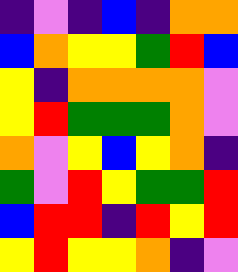[["indigo", "violet", "indigo", "blue", "indigo", "orange", "orange"], ["blue", "orange", "yellow", "yellow", "green", "red", "blue"], ["yellow", "indigo", "orange", "orange", "orange", "orange", "violet"], ["yellow", "red", "green", "green", "green", "orange", "violet"], ["orange", "violet", "yellow", "blue", "yellow", "orange", "indigo"], ["green", "violet", "red", "yellow", "green", "green", "red"], ["blue", "red", "red", "indigo", "red", "yellow", "red"], ["yellow", "red", "yellow", "yellow", "orange", "indigo", "violet"]]